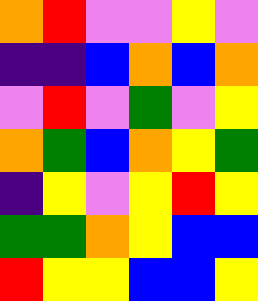[["orange", "red", "violet", "violet", "yellow", "violet"], ["indigo", "indigo", "blue", "orange", "blue", "orange"], ["violet", "red", "violet", "green", "violet", "yellow"], ["orange", "green", "blue", "orange", "yellow", "green"], ["indigo", "yellow", "violet", "yellow", "red", "yellow"], ["green", "green", "orange", "yellow", "blue", "blue"], ["red", "yellow", "yellow", "blue", "blue", "yellow"]]